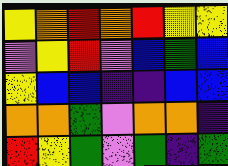[["yellow", "orange", "red", "orange", "red", "yellow", "yellow"], ["violet", "yellow", "red", "violet", "blue", "green", "blue"], ["yellow", "blue", "blue", "indigo", "indigo", "blue", "blue"], ["orange", "orange", "green", "violet", "orange", "orange", "indigo"], ["red", "yellow", "green", "violet", "green", "indigo", "green"]]